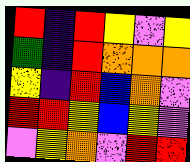[["red", "indigo", "red", "yellow", "violet", "yellow"], ["green", "indigo", "red", "orange", "orange", "orange"], ["yellow", "indigo", "red", "blue", "orange", "violet"], ["red", "red", "yellow", "blue", "yellow", "violet"], ["violet", "yellow", "orange", "violet", "red", "red"]]